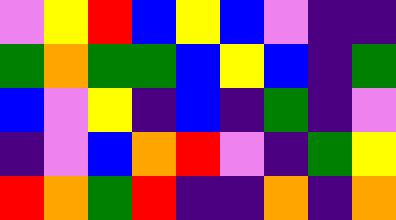[["violet", "yellow", "red", "blue", "yellow", "blue", "violet", "indigo", "indigo"], ["green", "orange", "green", "green", "blue", "yellow", "blue", "indigo", "green"], ["blue", "violet", "yellow", "indigo", "blue", "indigo", "green", "indigo", "violet"], ["indigo", "violet", "blue", "orange", "red", "violet", "indigo", "green", "yellow"], ["red", "orange", "green", "red", "indigo", "indigo", "orange", "indigo", "orange"]]